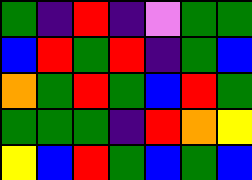[["green", "indigo", "red", "indigo", "violet", "green", "green"], ["blue", "red", "green", "red", "indigo", "green", "blue"], ["orange", "green", "red", "green", "blue", "red", "green"], ["green", "green", "green", "indigo", "red", "orange", "yellow"], ["yellow", "blue", "red", "green", "blue", "green", "blue"]]